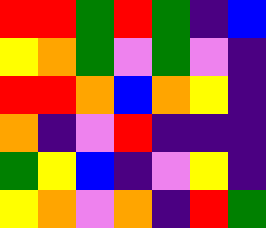[["red", "red", "green", "red", "green", "indigo", "blue"], ["yellow", "orange", "green", "violet", "green", "violet", "indigo"], ["red", "red", "orange", "blue", "orange", "yellow", "indigo"], ["orange", "indigo", "violet", "red", "indigo", "indigo", "indigo"], ["green", "yellow", "blue", "indigo", "violet", "yellow", "indigo"], ["yellow", "orange", "violet", "orange", "indigo", "red", "green"]]